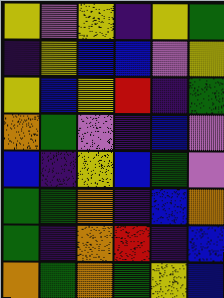[["yellow", "violet", "yellow", "indigo", "yellow", "green"], ["indigo", "yellow", "blue", "blue", "violet", "yellow"], ["yellow", "blue", "yellow", "red", "indigo", "green"], ["orange", "green", "violet", "indigo", "blue", "violet"], ["blue", "indigo", "yellow", "blue", "green", "violet"], ["green", "green", "orange", "indigo", "blue", "orange"], ["green", "indigo", "orange", "red", "indigo", "blue"], ["orange", "green", "orange", "green", "yellow", "blue"]]